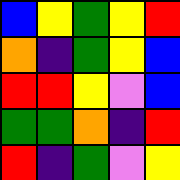[["blue", "yellow", "green", "yellow", "red"], ["orange", "indigo", "green", "yellow", "blue"], ["red", "red", "yellow", "violet", "blue"], ["green", "green", "orange", "indigo", "red"], ["red", "indigo", "green", "violet", "yellow"]]